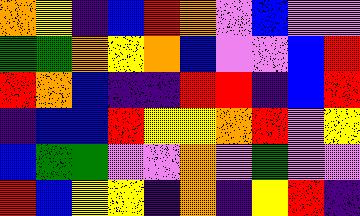[["orange", "yellow", "indigo", "blue", "red", "orange", "violet", "blue", "violet", "violet"], ["green", "green", "orange", "yellow", "orange", "blue", "violet", "violet", "blue", "red"], ["red", "orange", "blue", "indigo", "indigo", "red", "red", "indigo", "blue", "red"], ["indigo", "blue", "blue", "red", "yellow", "yellow", "orange", "red", "violet", "yellow"], ["blue", "green", "green", "violet", "violet", "orange", "violet", "green", "violet", "violet"], ["red", "blue", "yellow", "yellow", "indigo", "orange", "indigo", "yellow", "red", "indigo"]]